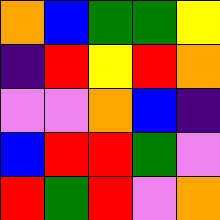[["orange", "blue", "green", "green", "yellow"], ["indigo", "red", "yellow", "red", "orange"], ["violet", "violet", "orange", "blue", "indigo"], ["blue", "red", "red", "green", "violet"], ["red", "green", "red", "violet", "orange"]]